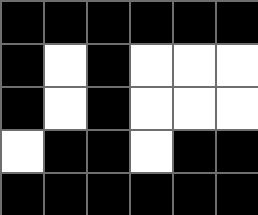[["black", "black", "black", "black", "black", "black"], ["black", "white", "black", "white", "white", "white"], ["black", "white", "black", "white", "white", "white"], ["white", "black", "black", "white", "black", "black"], ["black", "black", "black", "black", "black", "black"]]